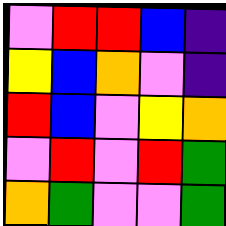[["violet", "red", "red", "blue", "indigo"], ["yellow", "blue", "orange", "violet", "indigo"], ["red", "blue", "violet", "yellow", "orange"], ["violet", "red", "violet", "red", "green"], ["orange", "green", "violet", "violet", "green"]]